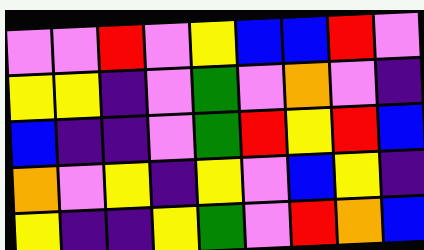[["violet", "violet", "red", "violet", "yellow", "blue", "blue", "red", "violet"], ["yellow", "yellow", "indigo", "violet", "green", "violet", "orange", "violet", "indigo"], ["blue", "indigo", "indigo", "violet", "green", "red", "yellow", "red", "blue"], ["orange", "violet", "yellow", "indigo", "yellow", "violet", "blue", "yellow", "indigo"], ["yellow", "indigo", "indigo", "yellow", "green", "violet", "red", "orange", "blue"]]